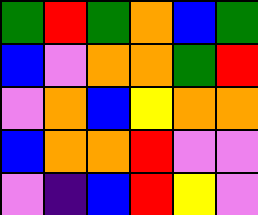[["green", "red", "green", "orange", "blue", "green"], ["blue", "violet", "orange", "orange", "green", "red"], ["violet", "orange", "blue", "yellow", "orange", "orange"], ["blue", "orange", "orange", "red", "violet", "violet"], ["violet", "indigo", "blue", "red", "yellow", "violet"]]